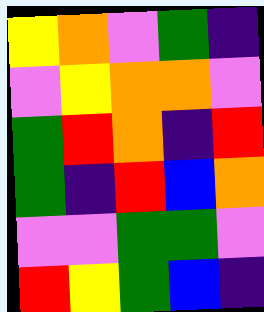[["yellow", "orange", "violet", "green", "indigo"], ["violet", "yellow", "orange", "orange", "violet"], ["green", "red", "orange", "indigo", "red"], ["green", "indigo", "red", "blue", "orange"], ["violet", "violet", "green", "green", "violet"], ["red", "yellow", "green", "blue", "indigo"]]